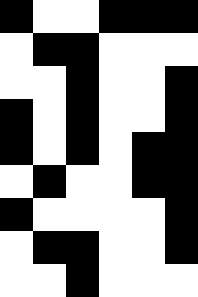[["black", "white", "white", "black", "black", "black"], ["white", "black", "black", "white", "white", "white"], ["white", "white", "black", "white", "white", "black"], ["black", "white", "black", "white", "white", "black"], ["black", "white", "black", "white", "black", "black"], ["white", "black", "white", "white", "black", "black"], ["black", "white", "white", "white", "white", "black"], ["white", "black", "black", "white", "white", "black"], ["white", "white", "black", "white", "white", "white"]]